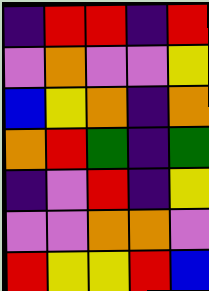[["indigo", "red", "red", "indigo", "red"], ["violet", "orange", "violet", "violet", "yellow"], ["blue", "yellow", "orange", "indigo", "orange"], ["orange", "red", "green", "indigo", "green"], ["indigo", "violet", "red", "indigo", "yellow"], ["violet", "violet", "orange", "orange", "violet"], ["red", "yellow", "yellow", "red", "blue"]]